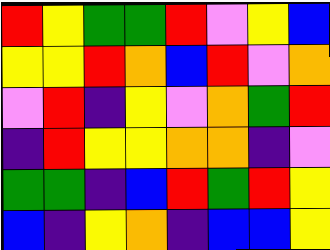[["red", "yellow", "green", "green", "red", "violet", "yellow", "blue"], ["yellow", "yellow", "red", "orange", "blue", "red", "violet", "orange"], ["violet", "red", "indigo", "yellow", "violet", "orange", "green", "red"], ["indigo", "red", "yellow", "yellow", "orange", "orange", "indigo", "violet"], ["green", "green", "indigo", "blue", "red", "green", "red", "yellow"], ["blue", "indigo", "yellow", "orange", "indigo", "blue", "blue", "yellow"]]